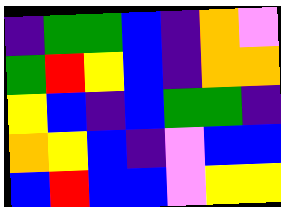[["indigo", "green", "green", "blue", "indigo", "orange", "violet"], ["green", "red", "yellow", "blue", "indigo", "orange", "orange"], ["yellow", "blue", "indigo", "blue", "green", "green", "indigo"], ["orange", "yellow", "blue", "indigo", "violet", "blue", "blue"], ["blue", "red", "blue", "blue", "violet", "yellow", "yellow"]]